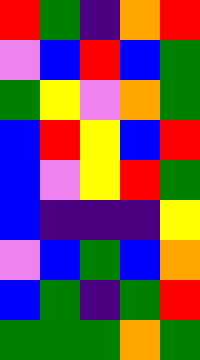[["red", "green", "indigo", "orange", "red"], ["violet", "blue", "red", "blue", "green"], ["green", "yellow", "violet", "orange", "green"], ["blue", "red", "yellow", "blue", "red"], ["blue", "violet", "yellow", "red", "green"], ["blue", "indigo", "indigo", "indigo", "yellow"], ["violet", "blue", "green", "blue", "orange"], ["blue", "green", "indigo", "green", "red"], ["green", "green", "green", "orange", "green"]]